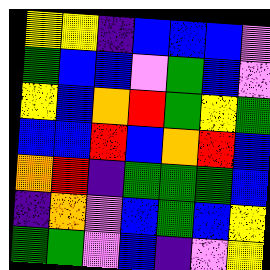[["yellow", "yellow", "indigo", "blue", "blue", "blue", "violet"], ["green", "blue", "blue", "violet", "green", "blue", "violet"], ["yellow", "blue", "orange", "red", "green", "yellow", "green"], ["blue", "blue", "red", "blue", "orange", "red", "blue"], ["orange", "red", "indigo", "green", "green", "green", "blue"], ["indigo", "orange", "violet", "blue", "green", "blue", "yellow"], ["green", "green", "violet", "blue", "indigo", "violet", "yellow"]]